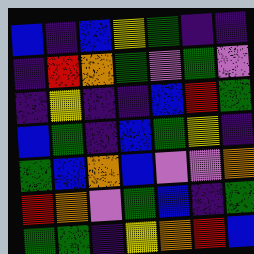[["blue", "indigo", "blue", "yellow", "green", "indigo", "indigo"], ["indigo", "red", "orange", "green", "violet", "green", "violet"], ["indigo", "yellow", "indigo", "indigo", "blue", "red", "green"], ["blue", "green", "indigo", "blue", "green", "yellow", "indigo"], ["green", "blue", "orange", "blue", "violet", "violet", "orange"], ["red", "orange", "violet", "green", "blue", "indigo", "green"], ["green", "green", "indigo", "yellow", "orange", "red", "blue"]]